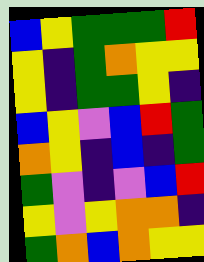[["blue", "yellow", "green", "green", "green", "red"], ["yellow", "indigo", "green", "orange", "yellow", "yellow"], ["yellow", "indigo", "green", "green", "yellow", "indigo"], ["blue", "yellow", "violet", "blue", "red", "green"], ["orange", "yellow", "indigo", "blue", "indigo", "green"], ["green", "violet", "indigo", "violet", "blue", "red"], ["yellow", "violet", "yellow", "orange", "orange", "indigo"], ["green", "orange", "blue", "orange", "yellow", "yellow"]]